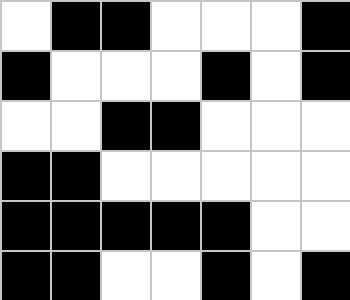[["white", "black", "black", "white", "white", "white", "black"], ["black", "white", "white", "white", "black", "white", "black"], ["white", "white", "black", "black", "white", "white", "white"], ["black", "black", "white", "white", "white", "white", "white"], ["black", "black", "black", "black", "black", "white", "white"], ["black", "black", "white", "white", "black", "white", "black"]]